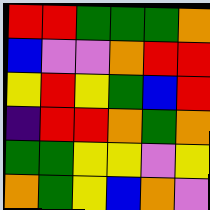[["red", "red", "green", "green", "green", "orange"], ["blue", "violet", "violet", "orange", "red", "red"], ["yellow", "red", "yellow", "green", "blue", "red"], ["indigo", "red", "red", "orange", "green", "orange"], ["green", "green", "yellow", "yellow", "violet", "yellow"], ["orange", "green", "yellow", "blue", "orange", "violet"]]